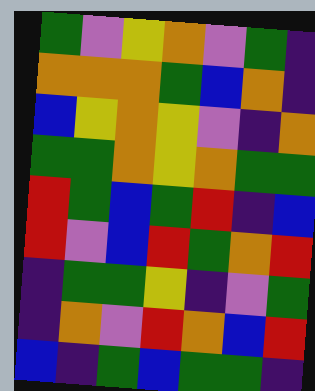[["green", "violet", "yellow", "orange", "violet", "green", "indigo"], ["orange", "orange", "orange", "green", "blue", "orange", "indigo"], ["blue", "yellow", "orange", "yellow", "violet", "indigo", "orange"], ["green", "green", "orange", "yellow", "orange", "green", "green"], ["red", "green", "blue", "green", "red", "indigo", "blue"], ["red", "violet", "blue", "red", "green", "orange", "red"], ["indigo", "green", "green", "yellow", "indigo", "violet", "green"], ["indigo", "orange", "violet", "red", "orange", "blue", "red"], ["blue", "indigo", "green", "blue", "green", "green", "indigo"]]